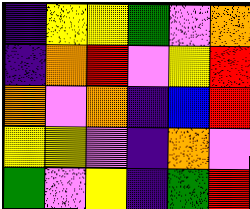[["indigo", "yellow", "yellow", "green", "violet", "orange"], ["indigo", "orange", "red", "violet", "yellow", "red"], ["orange", "violet", "orange", "indigo", "blue", "red"], ["yellow", "yellow", "violet", "indigo", "orange", "violet"], ["green", "violet", "yellow", "indigo", "green", "red"]]